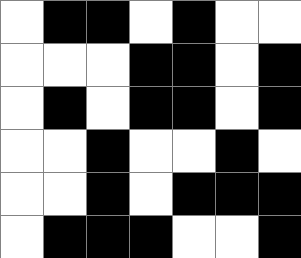[["white", "black", "black", "white", "black", "white", "white"], ["white", "white", "white", "black", "black", "white", "black"], ["white", "black", "white", "black", "black", "white", "black"], ["white", "white", "black", "white", "white", "black", "white"], ["white", "white", "black", "white", "black", "black", "black"], ["white", "black", "black", "black", "white", "white", "black"]]